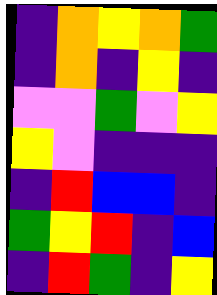[["indigo", "orange", "yellow", "orange", "green"], ["indigo", "orange", "indigo", "yellow", "indigo"], ["violet", "violet", "green", "violet", "yellow"], ["yellow", "violet", "indigo", "indigo", "indigo"], ["indigo", "red", "blue", "blue", "indigo"], ["green", "yellow", "red", "indigo", "blue"], ["indigo", "red", "green", "indigo", "yellow"]]